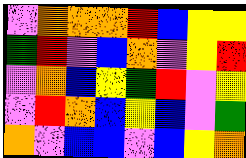[["violet", "orange", "orange", "orange", "red", "blue", "yellow", "yellow"], ["green", "red", "violet", "blue", "orange", "violet", "yellow", "red"], ["violet", "orange", "blue", "yellow", "green", "red", "violet", "yellow"], ["violet", "red", "orange", "blue", "yellow", "blue", "violet", "green"], ["orange", "violet", "blue", "blue", "violet", "blue", "yellow", "orange"]]